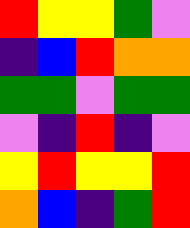[["red", "yellow", "yellow", "green", "violet"], ["indigo", "blue", "red", "orange", "orange"], ["green", "green", "violet", "green", "green"], ["violet", "indigo", "red", "indigo", "violet"], ["yellow", "red", "yellow", "yellow", "red"], ["orange", "blue", "indigo", "green", "red"]]